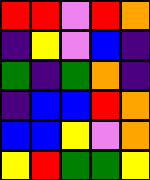[["red", "red", "violet", "red", "orange"], ["indigo", "yellow", "violet", "blue", "indigo"], ["green", "indigo", "green", "orange", "indigo"], ["indigo", "blue", "blue", "red", "orange"], ["blue", "blue", "yellow", "violet", "orange"], ["yellow", "red", "green", "green", "yellow"]]